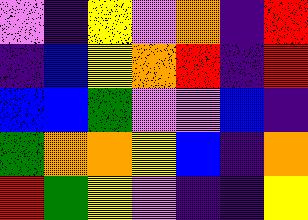[["violet", "indigo", "yellow", "violet", "orange", "indigo", "red"], ["indigo", "blue", "yellow", "orange", "red", "indigo", "red"], ["blue", "blue", "green", "violet", "violet", "blue", "indigo"], ["green", "orange", "orange", "yellow", "blue", "indigo", "orange"], ["red", "green", "yellow", "violet", "indigo", "indigo", "yellow"]]